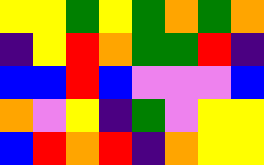[["yellow", "yellow", "green", "yellow", "green", "orange", "green", "orange"], ["indigo", "yellow", "red", "orange", "green", "green", "red", "indigo"], ["blue", "blue", "red", "blue", "violet", "violet", "violet", "blue"], ["orange", "violet", "yellow", "indigo", "green", "violet", "yellow", "yellow"], ["blue", "red", "orange", "red", "indigo", "orange", "yellow", "yellow"]]